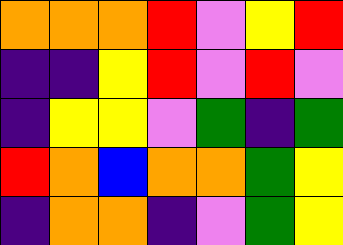[["orange", "orange", "orange", "red", "violet", "yellow", "red"], ["indigo", "indigo", "yellow", "red", "violet", "red", "violet"], ["indigo", "yellow", "yellow", "violet", "green", "indigo", "green"], ["red", "orange", "blue", "orange", "orange", "green", "yellow"], ["indigo", "orange", "orange", "indigo", "violet", "green", "yellow"]]